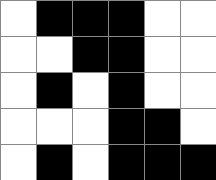[["white", "black", "black", "black", "white", "white"], ["white", "white", "black", "black", "white", "white"], ["white", "black", "white", "black", "white", "white"], ["white", "white", "white", "black", "black", "white"], ["white", "black", "white", "black", "black", "black"]]